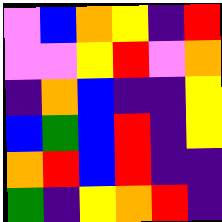[["violet", "blue", "orange", "yellow", "indigo", "red"], ["violet", "violet", "yellow", "red", "violet", "orange"], ["indigo", "orange", "blue", "indigo", "indigo", "yellow"], ["blue", "green", "blue", "red", "indigo", "yellow"], ["orange", "red", "blue", "red", "indigo", "indigo"], ["green", "indigo", "yellow", "orange", "red", "indigo"]]